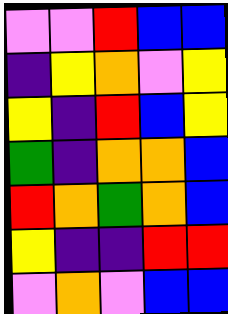[["violet", "violet", "red", "blue", "blue"], ["indigo", "yellow", "orange", "violet", "yellow"], ["yellow", "indigo", "red", "blue", "yellow"], ["green", "indigo", "orange", "orange", "blue"], ["red", "orange", "green", "orange", "blue"], ["yellow", "indigo", "indigo", "red", "red"], ["violet", "orange", "violet", "blue", "blue"]]